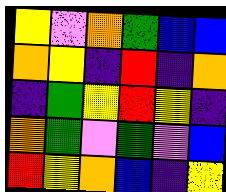[["yellow", "violet", "orange", "green", "blue", "blue"], ["orange", "yellow", "indigo", "red", "indigo", "orange"], ["indigo", "green", "yellow", "red", "yellow", "indigo"], ["orange", "green", "violet", "green", "violet", "blue"], ["red", "yellow", "orange", "blue", "indigo", "yellow"]]